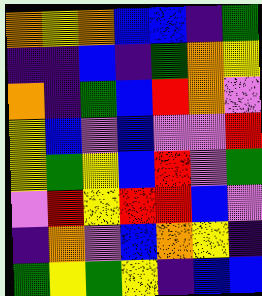[["orange", "yellow", "orange", "blue", "blue", "indigo", "green"], ["indigo", "indigo", "blue", "indigo", "green", "orange", "yellow"], ["orange", "indigo", "green", "blue", "red", "orange", "violet"], ["yellow", "blue", "violet", "blue", "violet", "violet", "red"], ["yellow", "green", "yellow", "blue", "red", "violet", "green"], ["violet", "red", "yellow", "red", "red", "blue", "violet"], ["indigo", "orange", "violet", "blue", "orange", "yellow", "indigo"], ["green", "yellow", "green", "yellow", "indigo", "blue", "blue"]]